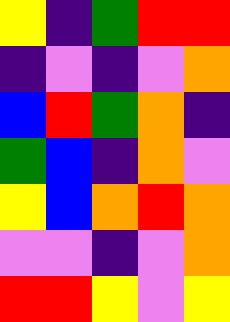[["yellow", "indigo", "green", "red", "red"], ["indigo", "violet", "indigo", "violet", "orange"], ["blue", "red", "green", "orange", "indigo"], ["green", "blue", "indigo", "orange", "violet"], ["yellow", "blue", "orange", "red", "orange"], ["violet", "violet", "indigo", "violet", "orange"], ["red", "red", "yellow", "violet", "yellow"]]